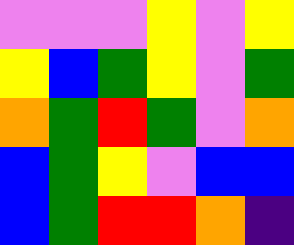[["violet", "violet", "violet", "yellow", "violet", "yellow"], ["yellow", "blue", "green", "yellow", "violet", "green"], ["orange", "green", "red", "green", "violet", "orange"], ["blue", "green", "yellow", "violet", "blue", "blue"], ["blue", "green", "red", "red", "orange", "indigo"]]